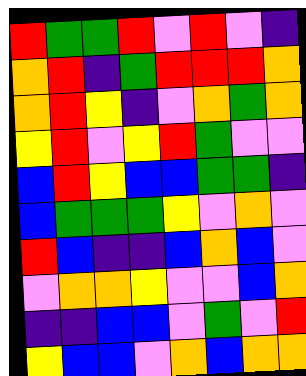[["red", "green", "green", "red", "violet", "red", "violet", "indigo"], ["orange", "red", "indigo", "green", "red", "red", "red", "orange"], ["orange", "red", "yellow", "indigo", "violet", "orange", "green", "orange"], ["yellow", "red", "violet", "yellow", "red", "green", "violet", "violet"], ["blue", "red", "yellow", "blue", "blue", "green", "green", "indigo"], ["blue", "green", "green", "green", "yellow", "violet", "orange", "violet"], ["red", "blue", "indigo", "indigo", "blue", "orange", "blue", "violet"], ["violet", "orange", "orange", "yellow", "violet", "violet", "blue", "orange"], ["indigo", "indigo", "blue", "blue", "violet", "green", "violet", "red"], ["yellow", "blue", "blue", "violet", "orange", "blue", "orange", "orange"]]